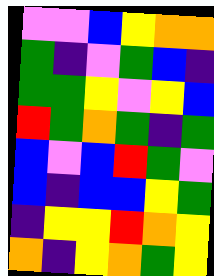[["violet", "violet", "blue", "yellow", "orange", "orange"], ["green", "indigo", "violet", "green", "blue", "indigo"], ["green", "green", "yellow", "violet", "yellow", "blue"], ["red", "green", "orange", "green", "indigo", "green"], ["blue", "violet", "blue", "red", "green", "violet"], ["blue", "indigo", "blue", "blue", "yellow", "green"], ["indigo", "yellow", "yellow", "red", "orange", "yellow"], ["orange", "indigo", "yellow", "orange", "green", "yellow"]]